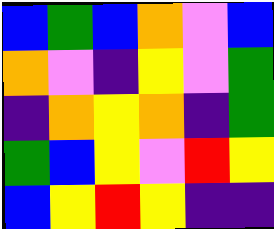[["blue", "green", "blue", "orange", "violet", "blue"], ["orange", "violet", "indigo", "yellow", "violet", "green"], ["indigo", "orange", "yellow", "orange", "indigo", "green"], ["green", "blue", "yellow", "violet", "red", "yellow"], ["blue", "yellow", "red", "yellow", "indigo", "indigo"]]